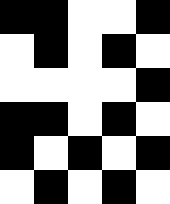[["black", "black", "white", "white", "black"], ["white", "black", "white", "black", "white"], ["white", "white", "white", "white", "black"], ["black", "black", "white", "black", "white"], ["black", "white", "black", "white", "black"], ["white", "black", "white", "black", "white"]]